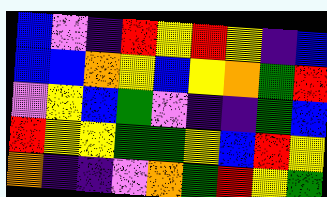[["blue", "violet", "indigo", "red", "yellow", "red", "yellow", "indigo", "blue"], ["blue", "blue", "orange", "yellow", "blue", "yellow", "orange", "green", "red"], ["violet", "yellow", "blue", "green", "violet", "indigo", "indigo", "green", "blue"], ["red", "yellow", "yellow", "green", "green", "yellow", "blue", "red", "yellow"], ["orange", "indigo", "indigo", "violet", "orange", "green", "red", "yellow", "green"]]